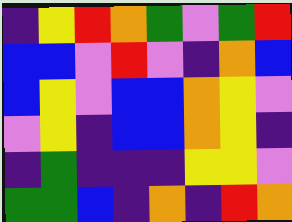[["indigo", "yellow", "red", "orange", "green", "violet", "green", "red"], ["blue", "blue", "violet", "red", "violet", "indigo", "orange", "blue"], ["blue", "yellow", "violet", "blue", "blue", "orange", "yellow", "violet"], ["violet", "yellow", "indigo", "blue", "blue", "orange", "yellow", "indigo"], ["indigo", "green", "indigo", "indigo", "indigo", "yellow", "yellow", "violet"], ["green", "green", "blue", "indigo", "orange", "indigo", "red", "orange"]]